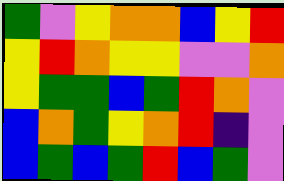[["green", "violet", "yellow", "orange", "orange", "blue", "yellow", "red"], ["yellow", "red", "orange", "yellow", "yellow", "violet", "violet", "orange"], ["yellow", "green", "green", "blue", "green", "red", "orange", "violet"], ["blue", "orange", "green", "yellow", "orange", "red", "indigo", "violet"], ["blue", "green", "blue", "green", "red", "blue", "green", "violet"]]